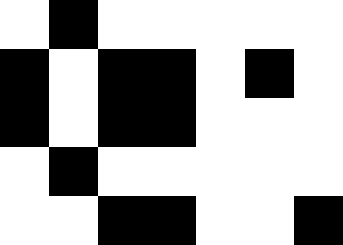[["white", "black", "white", "white", "white", "white", "white"], ["black", "white", "black", "black", "white", "black", "white"], ["black", "white", "black", "black", "white", "white", "white"], ["white", "black", "white", "white", "white", "white", "white"], ["white", "white", "black", "black", "white", "white", "black"]]